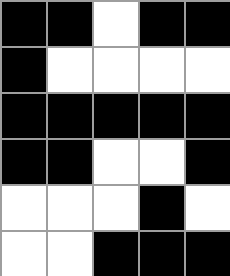[["black", "black", "white", "black", "black"], ["black", "white", "white", "white", "white"], ["black", "black", "black", "black", "black"], ["black", "black", "white", "white", "black"], ["white", "white", "white", "black", "white"], ["white", "white", "black", "black", "black"]]